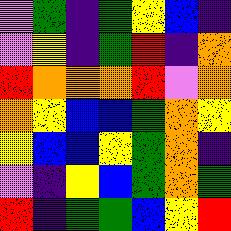[["violet", "green", "indigo", "green", "yellow", "blue", "indigo"], ["violet", "yellow", "indigo", "green", "red", "indigo", "orange"], ["red", "orange", "orange", "orange", "red", "violet", "orange"], ["orange", "yellow", "blue", "blue", "green", "orange", "yellow"], ["yellow", "blue", "blue", "yellow", "green", "orange", "indigo"], ["violet", "indigo", "yellow", "blue", "green", "orange", "green"], ["red", "indigo", "green", "green", "blue", "yellow", "red"]]